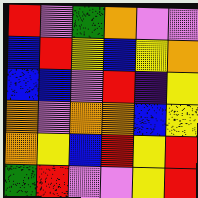[["red", "violet", "green", "orange", "violet", "violet"], ["blue", "red", "yellow", "blue", "yellow", "orange"], ["blue", "blue", "violet", "red", "indigo", "yellow"], ["orange", "violet", "orange", "orange", "blue", "yellow"], ["orange", "yellow", "blue", "red", "yellow", "red"], ["green", "red", "violet", "violet", "yellow", "red"]]